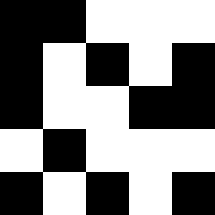[["black", "black", "white", "white", "white"], ["black", "white", "black", "white", "black"], ["black", "white", "white", "black", "black"], ["white", "black", "white", "white", "white"], ["black", "white", "black", "white", "black"]]